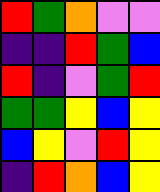[["red", "green", "orange", "violet", "violet"], ["indigo", "indigo", "red", "green", "blue"], ["red", "indigo", "violet", "green", "red"], ["green", "green", "yellow", "blue", "yellow"], ["blue", "yellow", "violet", "red", "yellow"], ["indigo", "red", "orange", "blue", "yellow"]]